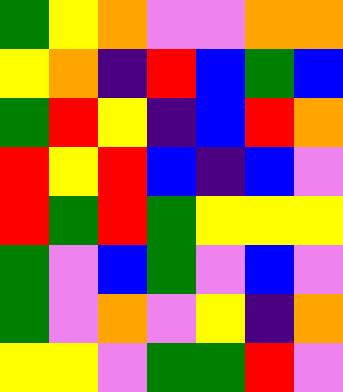[["green", "yellow", "orange", "violet", "violet", "orange", "orange"], ["yellow", "orange", "indigo", "red", "blue", "green", "blue"], ["green", "red", "yellow", "indigo", "blue", "red", "orange"], ["red", "yellow", "red", "blue", "indigo", "blue", "violet"], ["red", "green", "red", "green", "yellow", "yellow", "yellow"], ["green", "violet", "blue", "green", "violet", "blue", "violet"], ["green", "violet", "orange", "violet", "yellow", "indigo", "orange"], ["yellow", "yellow", "violet", "green", "green", "red", "violet"]]